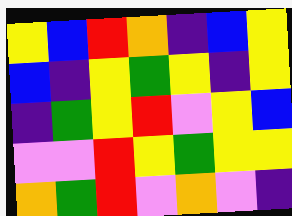[["yellow", "blue", "red", "orange", "indigo", "blue", "yellow"], ["blue", "indigo", "yellow", "green", "yellow", "indigo", "yellow"], ["indigo", "green", "yellow", "red", "violet", "yellow", "blue"], ["violet", "violet", "red", "yellow", "green", "yellow", "yellow"], ["orange", "green", "red", "violet", "orange", "violet", "indigo"]]